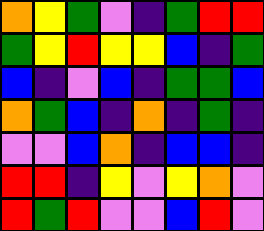[["orange", "yellow", "green", "violet", "indigo", "green", "red", "red"], ["green", "yellow", "red", "yellow", "yellow", "blue", "indigo", "green"], ["blue", "indigo", "violet", "blue", "indigo", "green", "green", "blue"], ["orange", "green", "blue", "indigo", "orange", "indigo", "green", "indigo"], ["violet", "violet", "blue", "orange", "indigo", "blue", "blue", "indigo"], ["red", "red", "indigo", "yellow", "violet", "yellow", "orange", "violet"], ["red", "green", "red", "violet", "violet", "blue", "red", "violet"]]